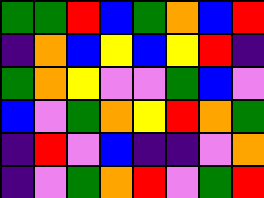[["green", "green", "red", "blue", "green", "orange", "blue", "red"], ["indigo", "orange", "blue", "yellow", "blue", "yellow", "red", "indigo"], ["green", "orange", "yellow", "violet", "violet", "green", "blue", "violet"], ["blue", "violet", "green", "orange", "yellow", "red", "orange", "green"], ["indigo", "red", "violet", "blue", "indigo", "indigo", "violet", "orange"], ["indigo", "violet", "green", "orange", "red", "violet", "green", "red"]]